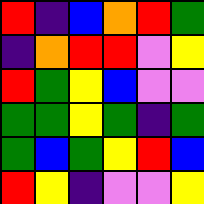[["red", "indigo", "blue", "orange", "red", "green"], ["indigo", "orange", "red", "red", "violet", "yellow"], ["red", "green", "yellow", "blue", "violet", "violet"], ["green", "green", "yellow", "green", "indigo", "green"], ["green", "blue", "green", "yellow", "red", "blue"], ["red", "yellow", "indigo", "violet", "violet", "yellow"]]